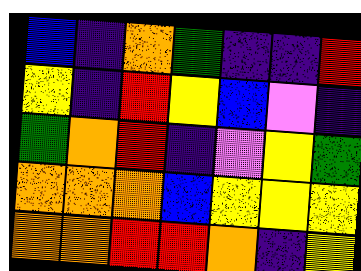[["blue", "indigo", "orange", "green", "indigo", "indigo", "red"], ["yellow", "indigo", "red", "yellow", "blue", "violet", "indigo"], ["green", "orange", "red", "indigo", "violet", "yellow", "green"], ["orange", "orange", "orange", "blue", "yellow", "yellow", "yellow"], ["orange", "orange", "red", "red", "orange", "indigo", "yellow"]]